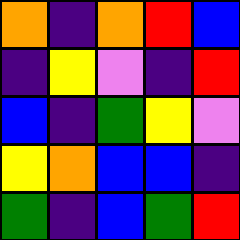[["orange", "indigo", "orange", "red", "blue"], ["indigo", "yellow", "violet", "indigo", "red"], ["blue", "indigo", "green", "yellow", "violet"], ["yellow", "orange", "blue", "blue", "indigo"], ["green", "indigo", "blue", "green", "red"]]